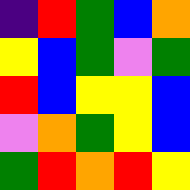[["indigo", "red", "green", "blue", "orange"], ["yellow", "blue", "green", "violet", "green"], ["red", "blue", "yellow", "yellow", "blue"], ["violet", "orange", "green", "yellow", "blue"], ["green", "red", "orange", "red", "yellow"]]